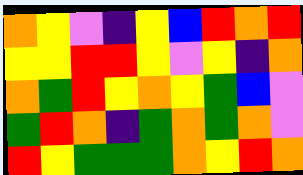[["orange", "yellow", "violet", "indigo", "yellow", "blue", "red", "orange", "red"], ["yellow", "yellow", "red", "red", "yellow", "violet", "yellow", "indigo", "orange"], ["orange", "green", "red", "yellow", "orange", "yellow", "green", "blue", "violet"], ["green", "red", "orange", "indigo", "green", "orange", "green", "orange", "violet"], ["red", "yellow", "green", "green", "green", "orange", "yellow", "red", "orange"]]